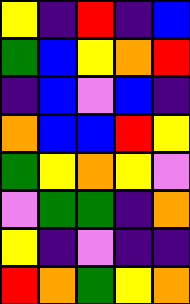[["yellow", "indigo", "red", "indigo", "blue"], ["green", "blue", "yellow", "orange", "red"], ["indigo", "blue", "violet", "blue", "indigo"], ["orange", "blue", "blue", "red", "yellow"], ["green", "yellow", "orange", "yellow", "violet"], ["violet", "green", "green", "indigo", "orange"], ["yellow", "indigo", "violet", "indigo", "indigo"], ["red", "orange", "green", "yellow", "orange"]]